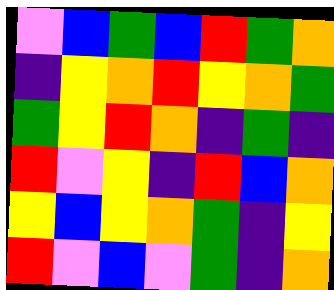[["violet", "blue", "green", "blue", "red", "green", "orange"], ["indigo", "yellow", "orange", "red", "yellow", "orange", "green"], ["green", "yellow", "red", "orange", "indigo", "green", "indigo"], ["red", "violet", "yellow", "indigo", "red", "blue", "orange"], ["yellow", "blue", "yellow", "orange", "green", "indigo", "yellow"], ["red", "violet", "blue", "violet", "green", "indigo", "orange"]]